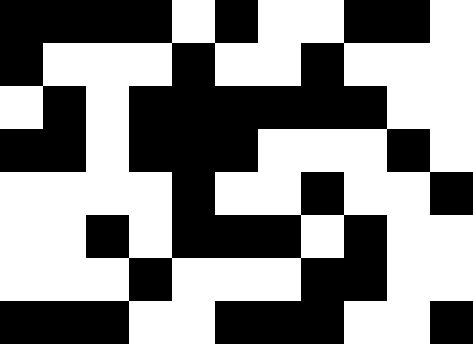[["black", "black", "black", "black", "white", "black", "white", "white", "black", "black", "white"], ["black", "white", "white", "white", "black", "white", "white", "black", "white", "white", "white"], ["white", "black", "white", "black", "black", "black", "black", "black", "black", "white", "white"], ["black", "black", "white", "black", "black", "black", "white", "white", "white", "black", "white"], ["white", "white", "white", "white", "black", "white", "white", "black", "white", "white", "black"], ["white", "white", "black", "white", "black", "black", "black", "white", "black", "white", "white"], ["white", "white", "white", "black", "white", "white", "white", "black", "black", "white", "white"], ["black", "black", "black", "white", "white", "black", "black", "black", "white", "white", "black"]]